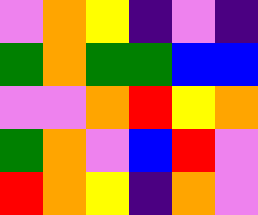[["violet", "orange", "yellow", "indigo", "violet", "indigo"], ["green", "orange", "green", "green", "blue", "blue"], ["violet", "violet", "orange", "red", "yellow", "orange"], ["green", "orange", "violet", "blue", "red", "violet"], ["red", "orange", "yellow", "indigo", "orange", "violet"]]